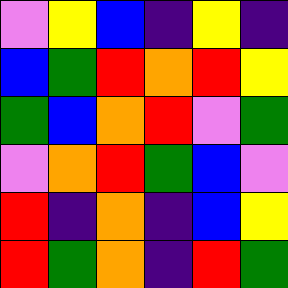[["violet", "yellow", "blue", "indigo", "yellow", "indigo"], ["blue", "green", "red", "orange", "red", "yellow"], ["green", "blue", "orange", "red", "violet", "green"], ["violet", "orange", "red", "green", "blue", "violet"], ["red", "indigo", "orange", "indigo", "blue", "yellow"], ["red", "green", "orange", "indigo", "red", "green"]]